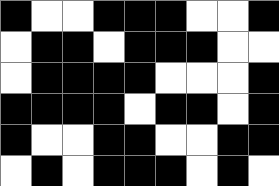[["black", "white", "white", "black", "black", "black", "white", "white", "black"], ["white", "black", "black", "white", "black", "black", "black", "white", "white"], ["white", "black", "black", "black", "black", "white", "white", "white", "black"], ["black", "black", "black", "black", "white", "black", "black", "white", "black"], ["black", "white", "white", "black", "black", "white", "white", "black", "black"], ["white", "black", "white", "black", "black", "black", "white", "black", "white"]]